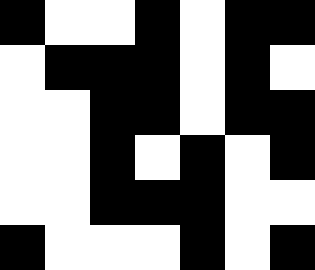[["black", "white", "white", "black", "white", "black", "black"], ["white", "black", "black", "black", "white", "black", "white"], ["white", "white", "black", "black", "white", "black", "black"], ["white", "white", "black", "white", "black", "white", "black"], ["white", "white", "black", "black", "black", "white", "white"], ["black", "white", "white", "white", "black", "white", "black"]]